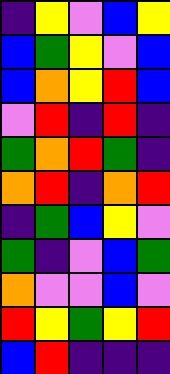[["indigo", "yellow", "violet", "blue", "yellow"], ["blue", "green", "yellow", "violet", "blue"], ["blue", "orange", "yellow", "red", "blue"], ["violet", "red", "indigo", "red", "indigo"], ["green", "orange", "red", "green", "indigo"], ["orange", "red", "indigo", "orange", "red"], ["indigo", "green", "blue", "yellow", "violet"], ["green", "indigo", "violet", "blue", "green"], ["orange", "violet", "violet", "blue", "violet"], ["red", "yellow", "green", "yellow", "red"], ["blue", "red", "indigo", "indigo", "indigo"]]